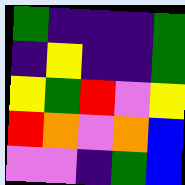[["green", "indigo", "indigo", "indigo", "green"], ["indigo", "yellow", "indigo", "indigo", "green"], ["yellow", "green", "red", "violet", "yellow"], ["red", "orange", "violet", "orange", "blue"], ["violet", "violet", "indigo", "green", "blue"]]